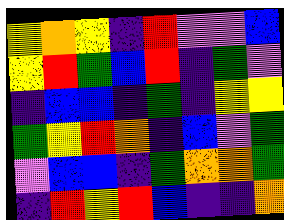[["yellow", "orange", "yellow", "indigo", "red", "violet", "violet", "blue"], ["yellow", "red", "green", "blue", "red", "indigo", "green", "violet"], ["indigo", "blue", "blue", "indigo", "green", "indigo", "yellow", "yellow"], ["green", "yellow", "red", "orange", "indigo", "blue", "violet", "green"], ["violet", "blue", "blue", "indigo", "green", "orange", "orange", "green"], ["indigo", "red", "yellow", "red", "blue", "indigo", "indigo", "orange"]]